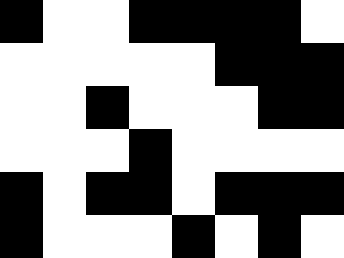[["black", "white", "white", "black", "black", "black", "black", "white"], ["white", "white", "white", "white", "white", "black", "black", "black"], ["white", "white", "black", "white", "white", "white", "black", "black"], ["white", "white", "white", "black", "white", "white", "white", "white"], ["black", "white", "black", "black", "white", "black", "black", "black"], ["black", "white", "white", "white", "black", "white", "black", "white"]]